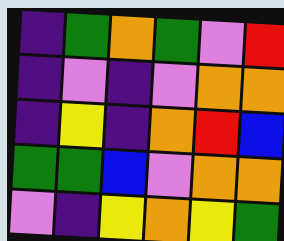[["indigo", "green", "orange", "green", "violet", "red"], ["indigo", "violet", "indigo", "violet", "orange", "orange"], ["indigo", "yellow", "indigo", "orange", "red", "blue"], ["green", "green", "blue", "violet", "orange", "orange"], ["violet", "indigo", "yellow", "orange", "yellow", "green"]]